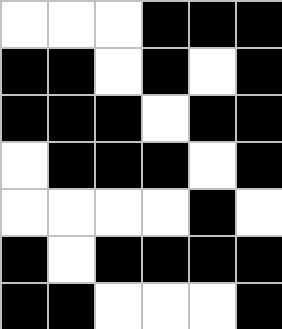[["white", "white", "white", "black", "black", "black"], ["black", "black", "white", "black", "white", "black"], ["black", "black", "black", "white", "black", "black"], ["white", "black", "black", "black", "white", "black"], ["white", "white", "white", "white", "black", "white"], ["black", "white", "black", "black", "black", "black"], ["black", "black", "white", "white", "white", "black"]]